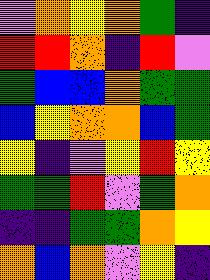[["violet", "orange", "yellow", "orange", "green", "indigo"], ["red", "red", "orange", "indigo", "red", "violet"], ["green", "blue", "blue", "orange", "green", "green"], ["blue", "yellow", "orange", "orange", "blue", "green"], ["yellow", "indigo", "violet", "yellow", "red", "yellow"], ["green", "green", "red", "violet", "green", "orange"], ["indigo", "indigo", "green", "green", "orange", "yellow"], ["orange", "blue", "orange", "violet", "yellow", "indigo"]]